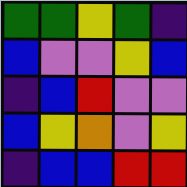[["green", "green", "yellow", "green", "indigo"], ["blue", "violet", "violet", "yellow", "blue"], ["indigo", "blue", "red", "violet", "violet"], ["blue", "yellow", "orange", "violet", "yellow"], ["indigo", "blue", "blue", "red", "red"]]